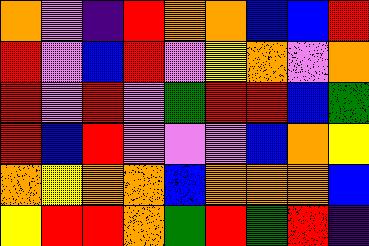[["orange", "violet", "indigo", "red", "orange", "orange", "blue", "blue", "red"], ["red", "violet", "blue", "red", "violet", "yellow", "orange", "violet", "orange"], ["red", "violet", "red", "violet", "green", "red", "red", "blue", "green"], ["red", "blue", "red", "violet", "violet", "violet", "blue", "orange", "yellow"], ["orange", "yellow", "orange", "orange", "blue", "orange", "orange", "orange", "blue"], ["yellow", "red", "red", "orange", "green", "red", "green", "red", "indigo"]]